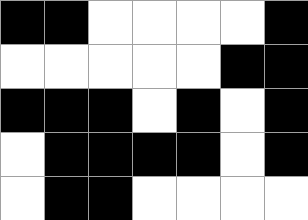[["black", "black", "white", "white", "white", "white", "black"], ["white", "white", "white", "white", "white", "black", "black"], ["black", "black", "black", "white", "black", "white", "black"], ["white", "black", "black", "black", "black", "white", "black"], ["white", "black", "black", "white", "white", "white", "white"]]